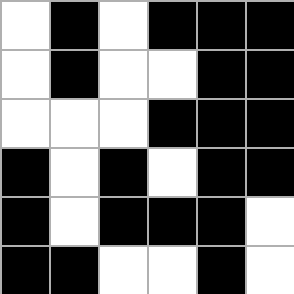[["white", "black", "white", "black", "black", "black"], ["white", "black", "white", "white", "black", "black"], ["white", "white", "white", "black", "black", "black"], ["black", "white", "black", "white", "black", "black"], ["black", "white", "black", "black", "black", "white"], ["black", "black", "white", "white", "black", "white"]]